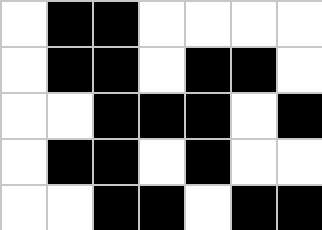[["white", "black", "black", "white", "white", "white", "white"], ["white", "black", "black", "white", "black", "black", "white"], ["white", "white", "black", "black", "black", "white", "black"], ["white", "black", "black", "white", "black", "white", "white"], ["white", "white", "black", "black", "white", "black", "black"]]